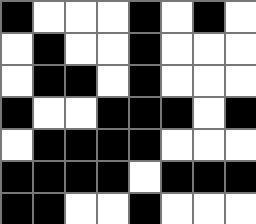[["black", "white", "white", "white", "black", "white", "black", "white"], ["white", "black", "white", "white", "black", "white", "white", "white"], ["white", "black", "black", "white", "black", "white", "white", "white"], ["black", "white", "white", "black", "black", "black", "white", "black"], ["white", "black", "black", "black", "black", "white", "white", "white"], ["black", "black", "black", "black", "white", "black", "black", "black"], ["black", "black", "white", "white", "black", "white", "white", "white"]]